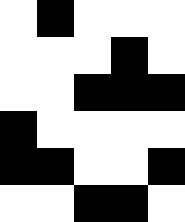[["white", "black", "white", "white", "white"], ["white", "white", "white", "black", "white"], ["white", "white", "black", "black", "black"], ["black", "white", "white", "white", "white"], ["black", "black", "white", "white", "black"], ["white", "white", "black", "black", "white"]]